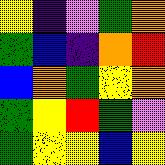[["yellow", "indigo", "violet", "green", "orange"], ["green", "blue", "indigo", "orange", "red"], ["blue", "orange", "green", "yellow", "orange"], ["green", "yellow", "red", "green", "violet"], ["green", "yellow", "yellow", "blue", "yellow"]]